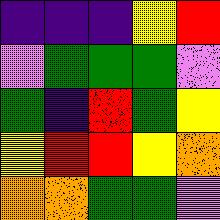[["indigo", "indigo", "indigo", "yellow", "red"], ["violet", "green", "green", "green", "violet"], ["green", "indigo", "red", "green", "yellow"], ["yellow", "red", "red", "yellow", "orange"], ["orange", "orange", "green", "green", "violet"]]